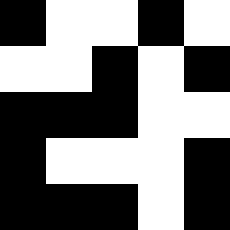[["black", "white", "white", "black", "white"], ["white", "white", "black", "white", "black"], ["black", "black", "black", "white", "white"], ["black", "white", "white", "white", "black"], ["black", "black", "black", "white", "black"]]